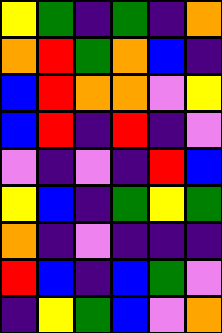[["yellow", "green", "indigo", "green", "indigo", "orange"], ["orange", "red", "green", "orange", "blue", "indigo"], ["blue", "red", "orange", "orange", "violet", "yellow"], ["blue", "red", "indigo", "red", "indigo", "violet"], ["violet", "indigo", "violet", "indigo", "red", "blue"], ["yellow", "blue", "indigo", "green", "yellow", "green"], ["orange", "indigo", "violet", "indigo", "indigo", "indigo"], ["red", "blue", "indigo", "blue", "green", "violet"], ["indigo", "yellow", "green", "blue", "violet", "orange"]]